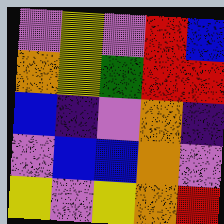[["violet", "yellow", "violet", "red", "blue"], ["orange", "yellow", "green", "red", "red"], ["blue", "indigo", "violet", "orange", "indigo"], ["violet", "blue", "blue", "orange", "violet"], ["yellow", "violet", "yellow", "orange", "red"]]